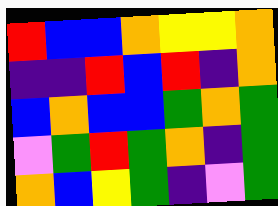[["red", "blue", "blue", "orange", "yellow", "yellow", "orange"], ["indigo", "indigo", "red", "blue", "red", "indigo", "orange"], ["blue", "orange", "blue", "blue", "green", "orange", "green"], ["violet", "green", "red", "green", "orange", "indigo", "green"], ["orange", "blue", "yellow", "green", "indigo", "violet", "green"]]